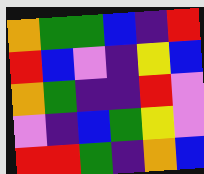[["orange", "green", "green", "blue", "indigo", "red"], ["red", "blue", "violet", "indigo", "yellow", "blue"], ["orange", "green", "indigo", "indigo", "red", "violet"], ["violet", "indigo", "blue", "green", "yellow", "violet"], ["red", "red", "green", "indigo", "orange", "blue"]]